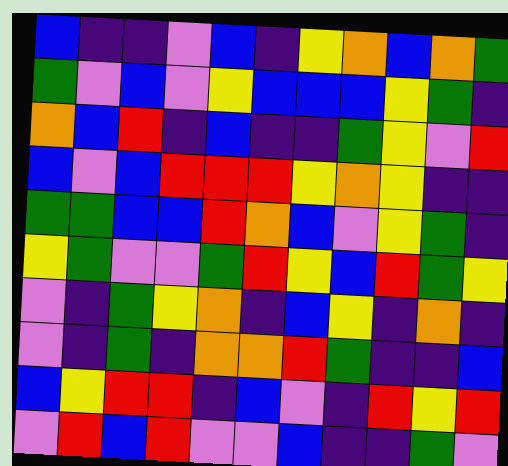[["blue", "indigo", "indigo", "violet", "blue", "indigo", "yellow", "orange", "blue", "orange", "green"], ["green", "violet", "blue", "violet", "yellow", "blue", "blue", "blue", "yellow", "green", "indigo"], ["orange", "blue", "red", "indigo", "blue", "indigo", "indigo", "green", "yellow", "violet", "red"], ["blue", "violet", "blue", "red", "red", "red", "yellow", "orange", "yellow", "indigo", "indigo"], ["green", "green", "blue", "blue", "red", "orange", "blue", "violet", "yellow", "green", "indigo"], ["yellow", "green", "violet", "violet", "green", "red", "yellow", "blue", "red", "green", "yellow"], ["violet", "indigo", "green", "yellow", "orange", "indigo", "blue", "yellow", "indigo", "orange", "indigo"], ["violet", "indigo", "green", "indigo", "orange", "orange", "red", "green", "indigo", "indigo", "blue"], ["blue", "yellow", "red", "red", "indigo", "blue", "violet", "indigo", "red", "yellow", "red"], ["violet", "red", "blue", "red", "violet", "violet", "blue", "indigo", "indigo", "green", "violet"]]